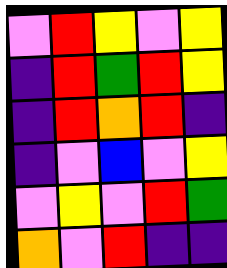[["violet", "red", "yellow", "violet", "yellow"], ["indigo", "red", "green", "red", "yellow"], ["indigo", "red", "orange", "red", "indigo"], ["indigo", "violet", "blue", "violet", "yellow"], ["violet", "yellow", "violet", "red", "green"], ["orange", "violet", "red", "indigo", "indigo"]]